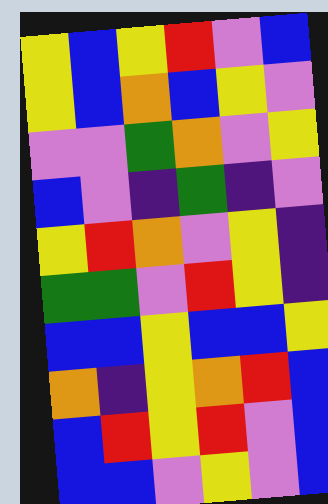[["yellow", "blue", "yellow", "red", "violet", "blue"], ["yellow", "blue", "orange", "blue", "yellow", "violet"], ["violet", "violet", "green", "orange", "violet", "yellow"], ["blue", "violet", "indigo", "green", "indigo", "violet"], ["yellow", "red", "orange", "violet", "yellow", "indigo"], ["green", "green", "violet", "red", "yellow", "indigo"], ["blue", "blue", "yellow", "blue", "blue", "yellow"], ["orange", "indigo", "yellow", "orange", "red", "blue"], ["blue", "red", "yellow", "red", "violet", "blue"], ["blue", "blue", "violet", "yellow", "violet", "blue"]]